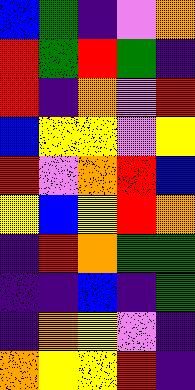[["blue", "green", "indigo", "violet", "orange"], ["red", "green", "red", "green", "indigo"], ["red", "indigo", "orange", "violet", "red"], ["blue", "yellow", "yellow", "violet", "yellow"], ["red", "violet", "orange", "red", "blue"], ["yellow", "blue", "yellow", "red", "orange"], ["indigo", "red", "orange", "green", "green"], ["indigo", "indigo", "blue", "indigo", "green"], ["indigo", "orange", "yellow", "violet", "indigo"], ["orange", "yellow", "yellow", "red", "indigo"]]